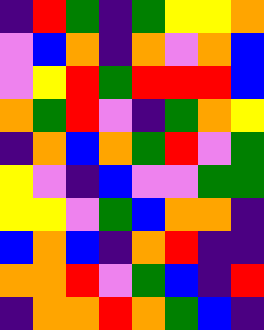[["indigo", "red", "green", "indigo", "green", "yellow", "yellow", "orange"], ["violet", "blue", "orange", "indigo", "orange", "violet", "orange", "blue"], ["violet", "yellow", "red", "green", "red", "red", "red", "blue"], ["orange", "green", "red", "violet", "indigo", "green", "orange", "yellow"], ["indigo", "orange", "blue", "orange", "green", "red", "violet", "green"], ["yellow", "violet", "indigo", "blue", "violet", "violet", "green", "green"], ["yellow", "yellow", "violet", "green", "blue", "orange", "orange", "indigo"], ["blue", "orange", "blue", "indigo", "orange", "red", "indigo", "indigo"], ["orange", "orange", "red", "violet", "green", "blue", "indigo", "red"], ["indigo", "orange", "orange", "red", "orange", "green", "blue", "indigo"]]